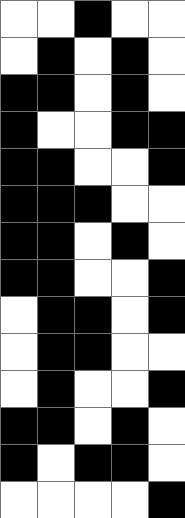[["white", "white", "black", "white", "white"], ["white", "black", "white", "black", "white"], ["black", "black", "white", "black", "white"], ["black", "white", "white", "black", "black"], ["black", "black", "white", "white", "black"], ["black", "black", "black", "white", "white"], ["black", "black", "white", "black", "white"], ["black", "black", "white", "white", "black"], ["white", "black", "black", "white", "black"], ["white", "black", "black", "white", "white"], ["white", "black", "white", "white", "black"], ["black", "black", "white", "black", "white"], ["black", "white", "black", "black", "white"], ["white", "white", "white", "white", "black"]]